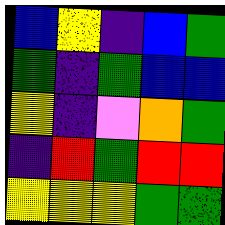[["blue", "yellow", "indigo", "blue", "green"], ["green", "indigo", "green", "blue", "blue"], ["yellow", "indigo", "violet", "orange", "green"], ["indigo", "red", "green", "red", "red"], ["yellow", "yellow", "yellow", "green", "green"]]